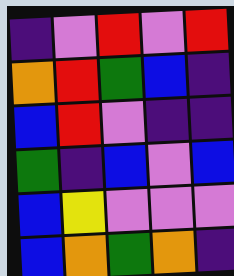[["indigo", "violet", "red", "violet", "red"], ["orange", "red", "green", "blue", "indigo"], ["blue", "red", "violet", "indigo", "indigo"], ["green", "indigo", "blue", "violet", "blue"], ["blue", "yellow", "violet", "violet", "violet"], ["blue", "orange", "green", "orange", "indigo"]]